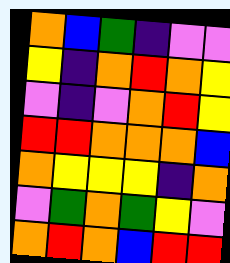[["orange", "blue", "green", "indigo", "violet", "violet"], ["yellow", "indigo", "orange", "red", "orange", "yellow"], ["violet", "indigo", "violet", "orange", "red", "yellow"], ["red", "red", "orange", "orange", "orange", "blue"], ["orange", "yellow", "yellow", "yellow", "indigo", "orange"], ["violet", "green", "orange", "green", "yellow", "violet"], ["orange", "red", "orange", "blue", "red", "red"]]